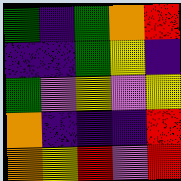[["green", "indigo", "green", "orange", "red"], ["indigo", "indigo", "green", "yellow", "indigo"], ["green", "violet", "yellow", "violet", "yellow"], ["orange", "indigo", "indigo", "indigo", "red"], ["orange", "yellow", "red", "violet", "red"]]